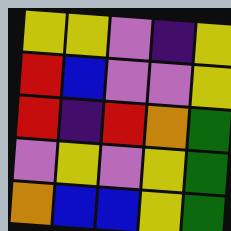[["yellow", "yellow", "violet", "indigo", "yellow"], ["red", "blue", "violet", "violet", "yellow"], ["red", "indigo", "red", "orange", "green"], ["violet", "yellow", "violet", "yellow", "green"], ["orange", "blue", "blue", "yellow", "green"]]